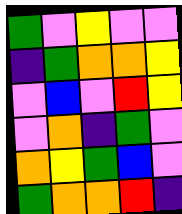[["green", "violet", "yellow", "violet", "violet"], ["indigo", "green", "orange", "orange", "yellow"], ["violet", "blue", "violet", "red", "yellow"], ["violet", "orange", "indigo", "green", "violet"], ["orange", "yellow", "green", "blue", "violet"], ["green", "orange", "orange", "red", "indigo"]]